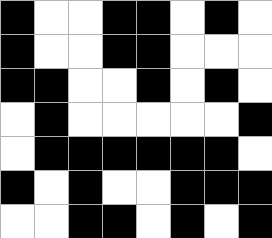[["black", "white", "white", "black", "black", "white", "black", "white"], ["black", "white", "white", "black", "black", "white", "white", "white"], ["black", "black", "white", "white", "black", "white", "black", "white"], ["white", "black", "white", "white", "white", "white", "white", "black"], ["white", "black", "black", "black", "black", "black", "black", "white"], ["black", "white", "black", "white", "white", "black", "black", "black"], ["white", "white", "black", "black", "white", "black", "white", "black"]]